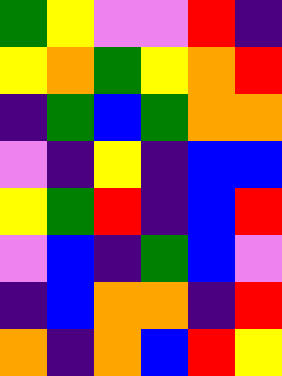[["green", "yellow", "violet", "violet", "red", "indigo"], ["yellow", "orange", "green", "yellow", "orange", "red"], ["indigo", "green", "blue", "green", "orange", "orange"], ["violet", "indigo", "yellow", "indigo", "blue", "blue"], ["yellow", "green", "red", "indigo", "blue", "red"], ["violet", "blue", "indigo", "green", "blue", "violet"], ["indigo", "blue", "orange", "orange", "indigo", "red"], ["orange", "indigo", "orange", "blue", "red", "yellow"]]